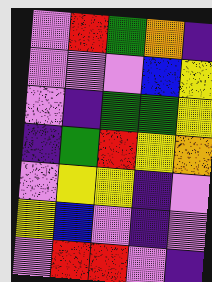[["violet", "red", "green", "orange", "indigo"], ["violet", "violet", "violet", "blue", "yellow"], ["violet", "indigo", "green", "green", "yellow"], ["indigo", "green", "red", "yellow", "orange"], ["violet", "yellow", "yellow", "indigo", "violet"], ["yellow", "blue", "violet", "indigo", "violet"], ["violet", "red", "red", "violet", "indigo"]]